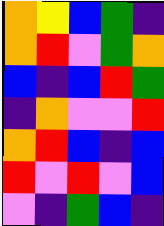[["orange", "yellow", "blue", "green", "indigo"], ["orange", "red", "violet", "green", "orange"], ["blue", "indigo", "blue", "red", "green"], ["indigo", "orange", "violet", "violet", "red"], ["orange", "red", "blue", "indigo", "blue"], ["red", "violet", "red", "violet", "blue"], ["violet", "indigo", "green", "blue", "indigo"]]